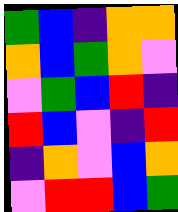[["green", "blue", "indigo", "orange", "orange"], ["orange", "blue", "green", "orange", "violet"], ["violet", "green", "blue", "red", "indigo"], ["red", "blue", "violet", "indigo", "red"], ["indigo", "orange", "violet", "blue", "orange"], ["violet", "red", "red", "blue", "green"]]